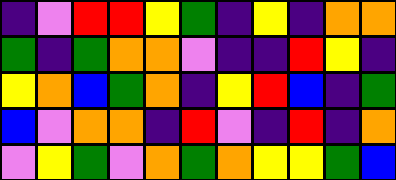[["indigo", "violet", "red", "red", "yellow", "green", "indigo", "yellow", "indigo", "orange", "orange"], ["green", "indigo", "green", "orange", "orange", "violet", "indigo", "indigo", "red", "yellow", "indigo"], ["yellow", "orange", "blue", "green", "orange", "indigo", "yellow", "red", "blue", "indigo", "green"], ["blue", "violet", "orange", "orange", "indigo", "red", "violet", "indigo", "red", "indigo", "orange"], ["violet", "yellow", "green", "violet", "orange", "green", "orange", "yellow", "yellow", "green", "blue"]]